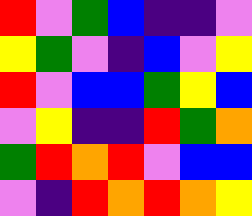[["red", "violet", "green", "blue", "indigo", "indigo", "violet"], ["yellow", "green", "violet", "indigo", "blue", "violet", "yellow"], ["red", "violet", "blue", "blue", "green", "yellow", "blue"], ["violet", "yellow", "indigo", "indigo", "red", "green", "orange"], ["green", "red", "orange", "red", "violet", "blue", "blue"], ["violet", "indigo", "red", "orange", "red", "orange", "yellow"]]